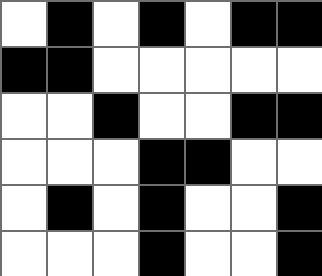[["white", "black", "white", "black", "white", "black", "black"], ["black", "black", "white", "white", "white", "white", "white"], ["white", "white", "black", "white", "white", "black", "black"], ["white", "white", "white", "black", "black", "white", "white"], ["white", "black", "white", "black", "white", "white", "black"], ["white", "white", "white", "black", "white", "white", "black"]]